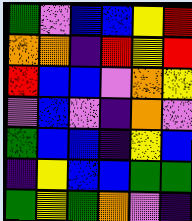[["green", "violet", "blue", "blue", "yellow", "red"], ["orange", "orange", "indigo", "red", "yellow", "red"], ["red", "blue", "blue", "violet", "orange", "yellow"], ["violet", "blue", "violet", "indigo", "orange", "violet"], ["green", "blue", "blue", "indigo", "yellow", "blue"], ["indigo", "yellow", "blue", "blue", "green", "green"], ["green", "yellow", "green", "orange", "violet", "indigo"]]